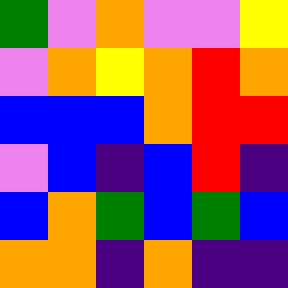[["green", "violet", "orange", "violet", "violet", "yellow"], ["violet", "orange", "yellow", "orange", "red", "orange"], ["blue", "blue", "blue", "orange", "red", "red"], ["violet", "blue", "indigo", "blue", "red", "indigo"], ["blue", "orange", "green", "blue", "green", "blue"], ["orange", "orange", "indigo", "orange", "indigo", "indigo"]]